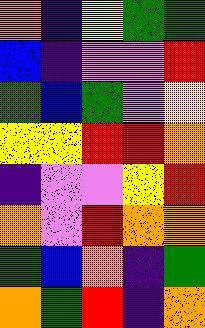[["orange", "indigo", "yellow", "green", "green"], ["blue", "indigo", "violet", "violet", "red"], ["green", "blue", "green", "violet", "yellow"], ["yellow", "yellow", "red", "red", "orange"], ["indigo", "violet", "violet", "yellow", "red"], ["orange", "violet", "red", "orange", "orange"], ["green", "blue", "orange", "indigo", "green"], ["orange", "green", "red", "indigo", "orange"]]